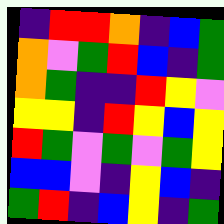[["indigo", "red", "red", "orange", "indigo", "blue", "green"], ["orange", "violet", "green", "red", "blue", "indigo", "green"], ["orange", "green", "indigo", "indigo", "red", "yellow", "violet"], ["yellow", "yellow", "indigo", "red", "yellow", "blue", "yellow"], ["red", "green", "violet", "green", "violet", "green", "yellow"], ["blue", "blue", "violet", "indigo", "yellow", "blue", "indigo"], ["green", "red", "indigo", "blue", "yellow", "indigo", "green"]]